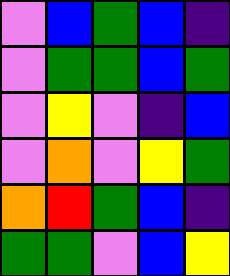[["violet", "blue", "green", "blue", "indigo"], ["violet", "green", "green", "blue", "green"], ["violet", "yellow", "violet", "indigo", "blue"], ["violet", "orange", "violet", "yellow", "green"], ["orange", "red", "green", "blue", "indigo"], ["green", "green", "violet", "blue", "yellow"]]